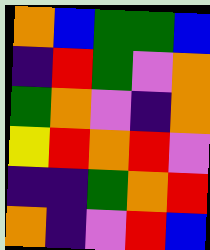[["orange", "blue", "green", "green", "blue"], ["indigo", "red", "green", "violet", "orange"], ["green", "orange", "violet", "indigo", "orange"], ["yellow", "red", "orange", "red", "violet"], ["indigo", "indigo", "green", "orange", "red"], ["orange", "indigo", "violet", "red", "blue"]]